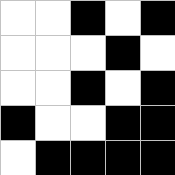[["white", "white", "black", "white", "black"], ["white", "white", "white", "black", "white"], ["white", "white", "black", "white", "black"], ["black", "white", "white", "black", "black"], ["white", "black", "black", "black", "black"]]